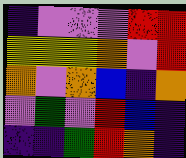[["indigo", "violet", "violet", "violet", "red", "red"], ["yellow", "yellow", "yellow", "orange", "violet", "red"], ["orange", "violet", "orange", "blue", "indigo", "orange"], ["violet", "green", "violet", "red", "blue", "indigo"], ["indigo", "indigo", "green", "red", "orange", "indigo"]]